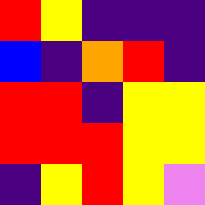[["red", "yellow", "indigo", "indigo", "indigo"], ["blue", "indigo", "orange", "red", "indigo"], ["red", "red", "indigo", "yellow", "yellow"], ["red", "red", "red", "yellow", "yellow"], ["indigo", "yellow", "red", "yellow", "violet"]]